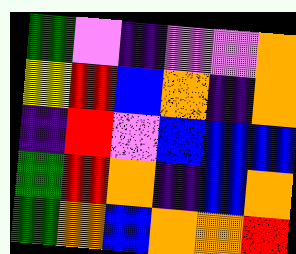[["green", "violet", "indigo", "violet", "violet", "orange"], ["yellow", "red", "blue", "orange", "indigo", "orange"], ["indigo", "red", "violet", "blue", "blue", "blue"], ["green", "red", "orange", "indigo", "blue", "orange"], ["green", "orange", "blue", "orange", "orange", "red"]]